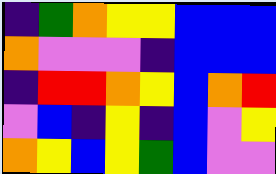[["indigo", "green", "orange", "yellow", "yellow", "blue", "blue", "blue"], ["orange", "violet", "violet", "violet", "indigo", "blue", "blue", "blue"], ["indigo", "red", "red", "orange", "yellow", "blue", "orange", "red"], ["violet", "blue", "indigo", "yellow", "indigo", "blue", "violet", "yellow"], ["orange", "yellow", "blue", "yellow", "green", "blue", "violet", "violet"]]